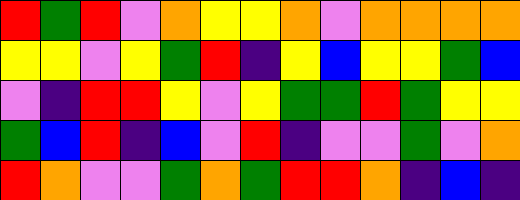[["red", "green", "red", "violet", "orange", "yellow", "yellow", "orange", "violet", "orange", "orange", "orange", "orange"], ["yellow", "yellow", "violet", "yellow", "green", "red", "indigo", "yellow", "blue", "yellow", "yellow", "green", "blue"], ["violet", "indigo", "red", "red", "yellow", "violet", "yellow", "green", "green", "red", "green", "yellow", "yellow"], ["green", "blue", "red", "indigo", "blue", "violet", "red", "indigo", "violet", "violet", "green", "violet", "orange"], ["red", "orange", "violet", "violet", "green", "orange", "green", "red", "red", "orange", "indigo", "blue", "indigo"]]